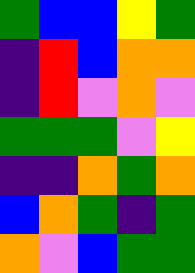[["green", "blue", "blue", "yellow", "green"], ["indigo", "red", "blue", "orange", "orange"], ["indigo", "red", "violet", "orange", "violet"], ["green", "green", "green", "violet", "yellow"], ["indigo", "indigo", "orange", "green", "orange"], ["blue", "orange", "green", "indigo", "green"], ["orange", "violet", "blue", "green", "green"]]